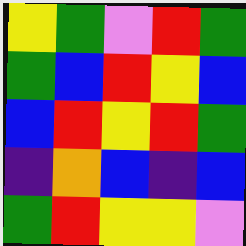[["yellow", "green", "violet", "red", "green"], ["green", "blue", "red", "yellow", "blue"], ["blue", "red", "yellow", "red", "green"], ["indigo", "orange", "blue", "indigo", "blue"], ["green", "red", "yellow", "yellow", "violet"]]